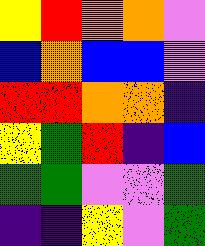[["yellow", "red", "orange", "orange", "violet"], ["blue", "orange", "blue", "blue", "violet"], ["red", "red", "orange", "orange", "indigo"], ["yellow", "green", "red", "indigo", "blue"], ["green", "green", "violet", "violet", "green"], ["indigo", "indigo", "yellow", "violet", "green"]]